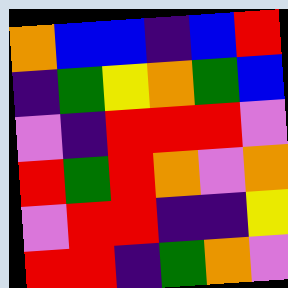[["orange", "blue", "blue", "indigo", "blue", "red"], ["indigo", "green", "yellow", "orange", "green", "blue"], ["violet", "indigo", "red", "red", "red", "violet"], ["red", "green", "red", "orange", "violet", "orange"], ["violet", "red", "red", "indigo", "indigo", "yellow"], ["red", "red", "indigo", "green", "orange", "violet"]]